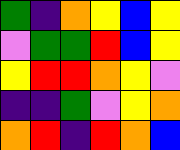[["green", "indigo", "orange", "yellow", "blue", "yellow"], ["violet", "green", "green", "red", "blue", "yellow"], ["yellow", "red", "red", "orange", "yellow", "violet"], ["indigo", "indigo", "green", "violet", "yellow", "orange"], ["orange", "red", "indigo", "red", "orange", "blue"]]